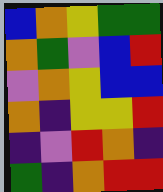[["blue", "orange", "yellow", "green", "green"], ["orange", "green", "violet", "blue", "red"], ["violet", "orange", "yellow", "blue", "blue"], ["orange", "indigo", "yellow", "yellow", "red"], ["indigo", "violet", "red", "orange", "indigo"], ["green", "indigo", "orange", "red", "red"]]